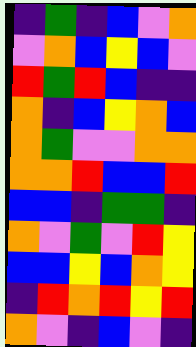[["indigo", "green", "indigo", "blue", "violet", "orange"], ["violet", "orange", "blue", "yellow", "blue", "violet"], ["red", "green", "red", "blue", "indigo", "indigo"], ["orange", "indigo", "blue", "yellow", "orange", "blue"], ["orange", "green", "violet", "violet", "orange", "orange"], ["orange", "orange", "red", "blue", "blue", "red"], ["blue", "blue", "indigo", "green", "green", "indigo"], ["orange", "violet", "green", "violet", "red", "yellow"], ["blue", "blue", "yellow", "blue", "orange", "yellow"], ["indigo", "red", "orange", "red", "yellow", "red"], ["orange", "violet", "indigo", "blue", "violet", "indigo"]]